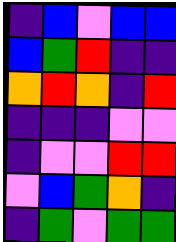[["indigo", "blue", "violet", "blue", "blue"], ["blue", "green", "red", "indigo", "indigo"], ["orange", "red", "orange", "indigo", "red"], ["indigo", "indigo", "indigo", "violet", "violet"], ["indigo", "violet", "violet", "red", "red"], ["violet", "blue", "green", "orange", "indigo"], ["indigo", "green", "violet", "green", "green"]]